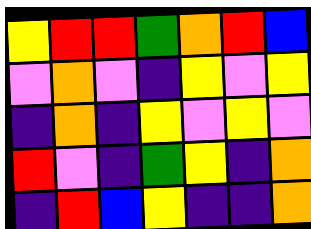[["yellow", "red", "red", "green", "orange", "red", "blue"], ["violet", "orange", "violet", "indigo", "yellow", "violet", "yellow"], ["indigo", "orange", "indigo", "yellow", "violet", "yellow", "violet"], ["red", "violet", "indigo", "green", "yellow", "indigo", "orange"], ["indigo", "red", "blue", "yellow", "indigo", "indigo", "orange"]]